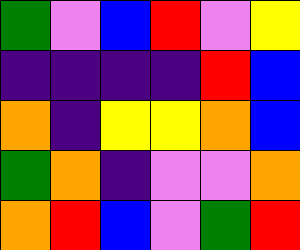[["green", "violet", "blue", "red", "violet", "yellow"], ["indigo", "indigo", "indigo", "indigo", "red", "blue"], ["orange", "indigo", "yellow", "yellow", "orange", "blue"], ["green", "orange", "indigo", "violet", "violet", "orange"], ["orange", "red", "blue", "violet", "green", "red"]]